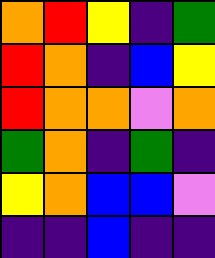[["orange", "red", "yellow", "indigo", "green"], ["red", "orange", "indigo", "blue", "yellow"], ["red", "orange", "orange", "violet", "orange"], ["green", "orange", "indigo", "green", "indigo"], ["yellow", "orange", "blue", "blue", "violet"], ["indigo", "indigo", "blue", "indigo", "indigo"]]